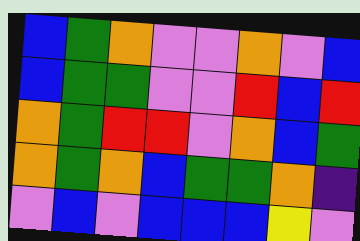[["blue", "green", "orange", "violet", "violet", "orange", "violet", "blue"], ["blue", "green", "green", "violet", "violet", "red", "blue", "red"], ["orange", "green", "red", "red", "violet", "orange", "blue", "green"], ["orange", "green", "orange", "blue", "green", "green", "orange", "indigo"], ["violet", "blue", "violet", "blue", "blue", "blue", "yellow", "violet"]]